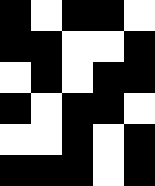[["black", "white", "black", "black", "white"], ["black", "black", "white", "white", "black"], ["white", "black", "white", "black", "black"], ["black", "white", "black", "black", "white"], ["white", "white", "black", "white", "black"], ["black", "black", "black", "white", "black"]]